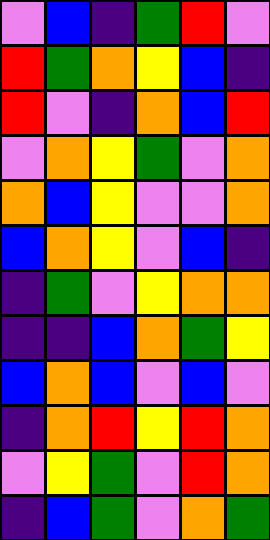[["violet", "blue", "indigo", "green", "red", "violet"], ["red", "green", "orange", "yellow", "blue", "indigo"], ["red", "violet", "indigo", "orange", "blue", "red"], ["violet", "orange", "yellow", "green", "violet", "orange"], ["orange", "blue", "yellow", "violet", "violet", "orange"], ["blue", "orange", "yellow", "violet", "blue", "indigo"], ["indigo", "green", "violet", "yellow", "orange", "orange"], ["indigo", "indigo", "blue", "orange", "green", "yellow"], ["blue", "orange", "blue", "violet", "blue", "violet"], ["indigo", "orange", "red", "yellow", "red", "orange"], ["violet", "yellow", "green", "violet", "red", "orange"], ["indigo", "blue", "green", "violet", "orange", "green"]]